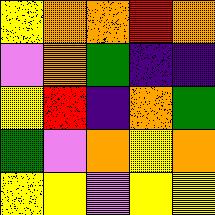[["yellow", "orange", "orange", "red", "orange"], ["violet", "orange", "green", "indigo", "indigo"], ["yellow", "red", "indigo", "orange", "green"], ["green", "violet", "orange", "yellow", "orange"], ["yellow", "yellow", "violet", "yellow", "yellow"]]